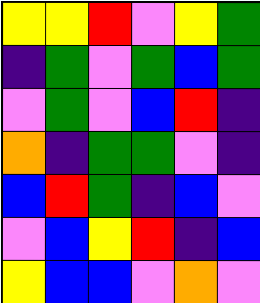[["yellow", "yellow", "red", "violet", "yellow", "green"], ["indigo", "green", "violet", "green", "blue", "green"], ["violet", "green", "violet", "blue", "red", "indigo"], ["orange", "indigo", "green", "green", "violet", "indigo"], ["blue", "red", "green", "indigo", "blue", "violet"], ["violet", "blue", "yellow", "red", "indigo", "blue"], ["yellow", "blue", "blue", "violet", "orange", "violet"]]